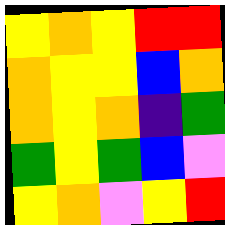[["yellow", "orange", "yellow", "red", "red"], ["orange", "yellow", "yellow", "blue", "orange"], ["orange", "yellow", "orange", "indigo", "green"], ["green", "yellow", "green", "blue", "violet"], ["yellow", "orange", "violet", "yellow", "red"]]